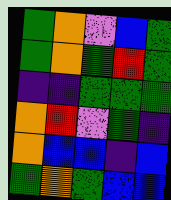[["green", "orange", "violet", "blue", "green"], ["green", "orange", "green", "red", "green"], ["indigo", "indigo", "green", "green", "green"], ["orange", "red", "violet", "green", "indigo"], ["orange", "blue", "blue", "indigo", "blue"], ["green", "orange", "green", "blue", "blue"]]